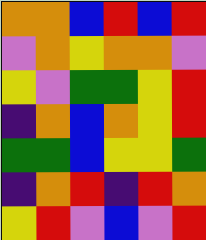[["orange", "orange", "blue", "red", "blue", "red"], ["violet", "orange", "yellow", "orange", "orange", "violet"], ["yellow", "violet", "green", "green", "yellow", "red"], ["indigo", "orange", "blue", "orange", "yellow", "red"], ["green", "green", "blue", "yellow", "yellow", "green"], ["indigo", "orange", "red", "indigo", "red", "orange"], ["yellow", "red", "violet", "blue", "violet", "red"]]